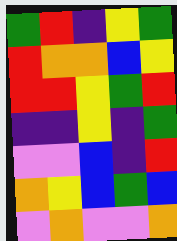[["green", "red", "indigo", "yellow", "green"], ["red", "orange", "orange", "blue", "yellow"], ["red", "red", "yellow", "green", "red"], ["indigo", "indigo", "yellow", "indigo", "green"], ["violet", "violet", "blue", "indigo", "red"], ["orange", "yellow", "blue", "green", "blue"], ["violet", "orange", "violet", "violet", "orange"]]